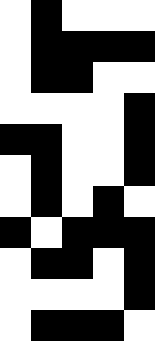[["white", "black", "white", "white", "white"], ["white", "black", "black", "black", "black"], ["white", "black", "black", "white", "white"], ["white", "white", "white", "white", "black"], ["black", "black", "white", "white", "black"], ["white", "black", "white", "white", "black"], ["white", "black", "white", "black", "white"], ["black", "white", "black", "black", "black"], ["white", "black", "black", "white", "black"], ["white", "white", "white", "white", "black"], ["white", "black", "black", "black", "white"]]